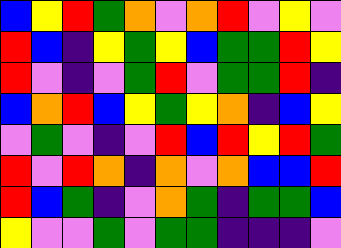[["blue", "yellow", "red", "green", "orange", "violet", "orange", "red", "violet", "yellow", "violet"], ["red", "blue", "indigo", "yellow", "green", "yellow", "blue", "green", "green", "red", "yellow"], ["red", "violet", "indigo", "violet", "green", "red", "violet", "green", "green", "red", "indigo"], ["blue", "orange", "red", "blue", "yellow", "green", "yellow", "orange", "indigo", "blue", "yellow"], ["violet", "green", "violet", "indigo", "violet", "red", "blue", "red", "yellow", "red", "green"], ["red", "violet", "red", "orange", "indigo", "orange", "violet", "orange", "blue", "blue", "red"], ["red", "blue", "green", "indigo", "violet", "orange", "green", "indigo", "green", "green", "blue"], ["yellow", "violet", "violet", "green", "violet", "green", "green", "indigo", "indigo", "indigo", "violet"]]